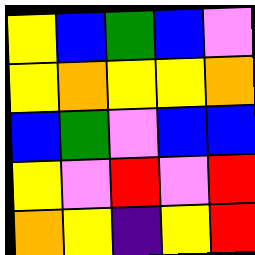[["yellow", "blue", "green", "blue", "violet"], ["yellow", "orange", "yellow", "yellow", "orange"], ["blue", "green", "violet", "blue", "blue"], ["yellow", "violet", "red", "violet", "red"], ["orange", "yellow", "indigo", "yellow", "red"]]